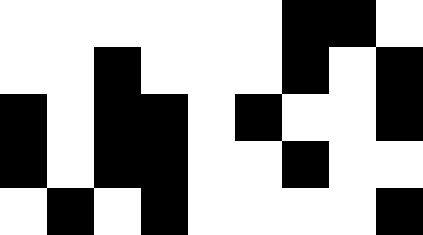[["white", "white", "white", "white", "white", "white", "black", "black", "white"], ["white", "white", "black", "white", "white", "white", "black", "white", "black"], ["black", "white", "black", "black", "white", "black", "white", "white", "black"], ["black", "white", "black", "black", "white", "white", "black", "white", "white"], ["white", "black", "white", "black", "white", "white", "white", "white", "black"]]